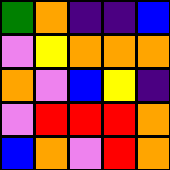[["green", "orange", "indigo", "indigo", "blue"], ["violet", "yellow", "orange", "orange", "orange"], ["orange", "violet", "blue", "yellow", "indigo"], ["violet", "red", "red", "red", "orange"], ["blue", "orange", "violet", "red", "orange"]]